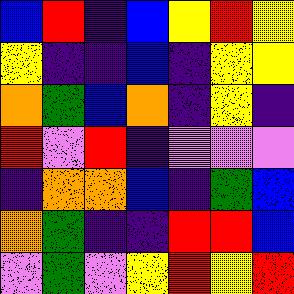[["blue", "red", "indigo", "blue", "yellow", "red", "yellow"], ["yellow", "indigo", "indigo", "blue", "indigo", "yellow", "yellow"], ["orange", "green", "blue", "orange", "indigo", "yellow", "indigo"], ["red", "violet", "red", "indigo", "violet", "violet", "violet"], ["indigo", "orange", "orange", "blue", "indigo", "green", "blue"], ["orange", "green", "indigo", "indigo", "red", "red", "blue"], ["violet", "green", "violet", "yellow", "red", "yellow", "red"]]